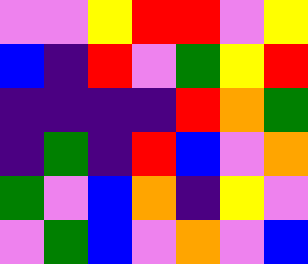[["violet", "violet", "yellow", "red", "red", "violet", "yellow"], ["blue", "indigo", "red", "violet", "green", "yellow", "red"], ["indigo", "indigo", "indigo", "indigo", "red", "orange", "green"], ["indigo", "green", "indigo", "red", "blue", "violet", "orange"], ["green", "violet", "blue", "orange", "indigo", "yellow", "violet"], ["violet", "green", "blue", "violet", "orange", "violet", "blue"]]